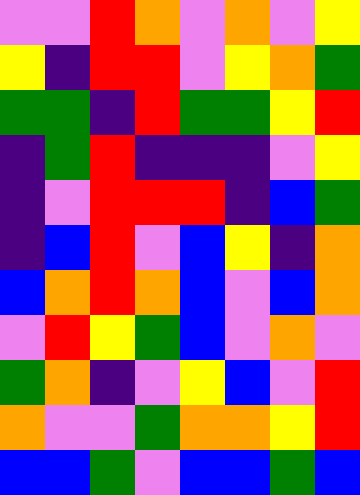[["violet", "violet", "red", "orange", "violet", "orange", "violet", "yellow"], ["yellow", "indigo", "red", "red", "violet", "yellow", "orange", "green"], ["green", "green", "indigo", "red", "green", "green", "yellow", "red"], ["indigo", "green", "red", "indigo", "indigo", "indigo", "violet", "yellow"], ["indigo", "violet", "red", "red", "red", "indigo", "blue", "green"], ["indigo", "blue", "red", "violet", "blue", "yellow", "indigo", "orange"], ["blue", "orange", "red", "orange", "blue", "violet", "blue", "orange"], ["violet", "red", "yellow", "green", "blue", "violet", "orange", "violet"], ["green", "orange", "indigo", "violet", "yellow", "blue", "violet", "red"], ["orange", "violet", "violet", "green", "orange", "orange", "yellow", "red"], ["blue", "blue", "green", "violet", "blue", "blue", "green", "blue"]]